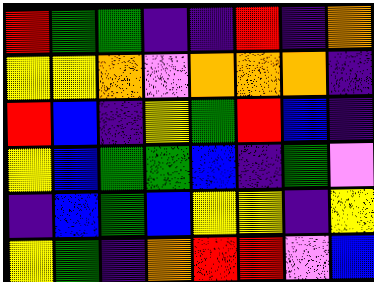[["red", "green", "green", "indigo", "indigo", "red", "indigo", "orange"], ["yellow", "yellow", "orange", "violet", "orange", "orange", "orange", "indigo"], ["red", "blue", "indigo", "yellow", "green", "red", "blue", "indigo"], ["yellow", "blue", "green", "green", "blue", "indigo", "green", "violet"], ["indigo", "blue", "green", "blue", "yellow", "yellow", "indigo", "yellow"], ["yellow", "green", "indigo", "orange", "red", "red", "violet", "blue"]]